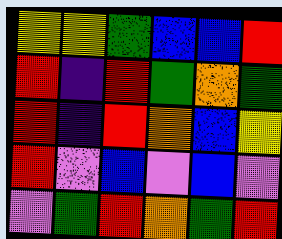[["yellow", "yellow", "green", "blue", "blue", "red"], ["red", "indigo", "red", "green", "orange", "green"], ["red", "indigo", "red", "orange", "blue", "yellow"], ["red", "violet", "blue", "violet", "blue", "violet"], ["violet", "green", "red", "orange", "green", "red"]]